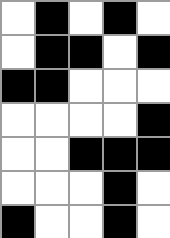[["white", "black", "white", "black", "white"], ["white", "black", "black", "white", "black"], ["black", "black", "white", "white", "white"], ["white", "white", "white", "white", "black"], ["white", "white", "black", "black", "black"], ["white", "white", "white", "black", "white"], ["black", "white", "white", "black", "white"]]